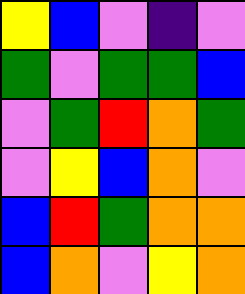[["yellow", "blue", "violet", "indigo", "violet"], ["green", "violet", "green", "green", "blue"], ["violet", "green", "red", "orange", "green"], ["violet", "yellow", "blue", "orange", "violet"], ["blue", "red", "green", "orange", "orange"], ["blue", "orange", "violet", "yellow", "orange"]]